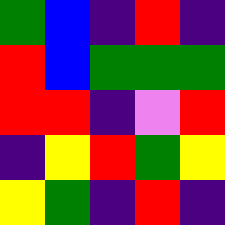[["green", "blue", "indigo", "red", "indigo"], ["red", "blue", "green", "green", "green"], ["red", "red", "indigo", "violet", "red"], ["indigo", "yellow", "red", "green", "yellow"], ["yellow", "green", "indigo", "red", "indigo"]]